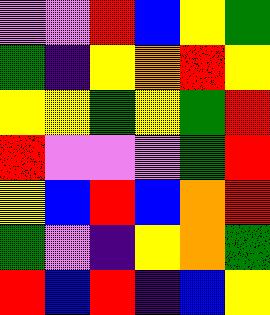[["violet", "violet", "red", "blue", "yellow", "green"], ["green", "indigo", "yellow", "orange", "red", "yellow"], ["yellow", "yellow", "green", "yellow", "green", "red"], ["red", "violet", "violet", "violet", "green", "red"], ["yellow", "blue", "red", "blue", "orange", "red"], ["green", "violet", "indigo", "yellow", "orange", "green"], ["red", "blue", "red", "indigo", "blue", "yellow"]]